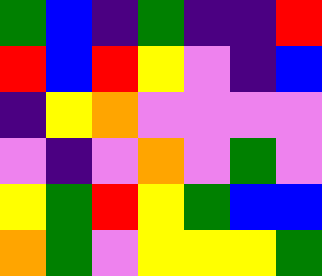[["green", "blue", "indigo", "green", "indigo", "indigo", "red"], ["red", "blue", "red", "yellow", "violet", "indigo", "blue"], ["indigo", "yellow", "orange", "violet", "violet", "violet", "violet"], ["violet", "indigo", "violet", "orange", "violet", "green", "violet"], ["yellow", "green", "red", "yellow", "green", "blue", "blue"], ["orange", "green", "violet", "yellow", "yellow", "yellow", "green"]]